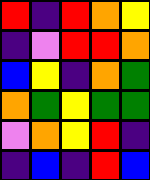[["red", "indigo", "red", "orange", "yellow"], ["indigo", "violet", "red", "red", "orange"], ["blue", "yellow", "indigo", "orange", "green"], ["orange", "green", "yellow", "green", "green"], ["violet", "orange", "yellow", "red", "indigo"], ["indigo", "blue", "indigo", "red", "blue"]]